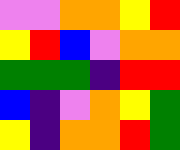[["violet", "violet", "orange", "orange", "yellow", "red"], ["yellow", "red", "blue", "violet", "orange", "orange"], ["green", "green", "green", "indigo", "red", "red"], ["blue", "indigo", "violet", "orange", "yellow", "green"], ["yellow", "indigo", "orange", "orange", "red", "green"]]